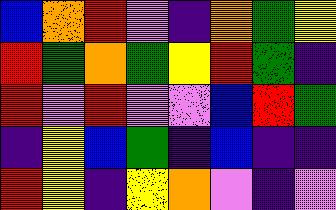[["blue", "orange", "red", "violet", "indigo", "orange", "green", "yellow"], ["red", "green", "orange", "green", "yellow", "red", "green", "indigo"], ["red", "violet", "red", "violet", "violet", "blue", "red", "green"], ["indigo", "yellow", "blue", "green", "indigo", "blue", "indigo", "indigo"], ["red", "yellow", "indigo", "yellow", "orange", "violet", "indigo", "violet"]]